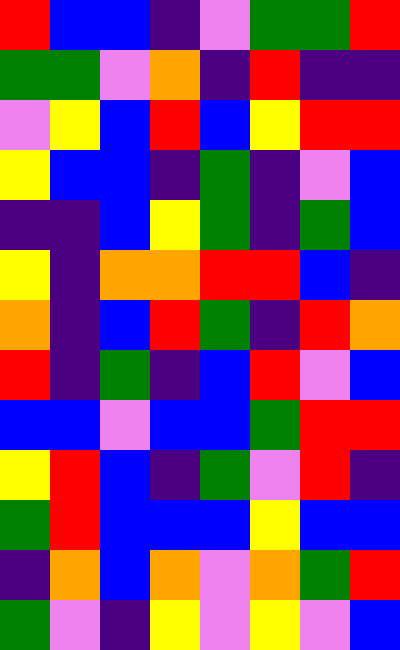[["red", "blue", "blue", "indigo", "violet", "green", "green", "red"], ["green", "green", "violet", "orange", "indigo", "red", "indigo", "indigo"], ["violet", "yellow", "blue", "red", "blue", "yellow", "red", "red"], ["yellow", "blue", "blue", "indigo", "green", "indigo", "violet", "blue"], ["indigo", "indigo", "blue", "yellow", "green", "indigo", "green", "blue"], ["yellow", "indigo", "orange", "orange", "red", "red", "blue", "indigo"], ["orange", "indigo", "blue", "red", "green", "indigo", "red", "orange"], ["red", "indigo", "green", "indigo", "blue", "red", "violet", "blue"], ["blue", "blue", "violet", "blue", "blue", "green", "red", "red"], ["yellow", "red", "blue", "indigo", "green", "violet", "red", "indigo"], ["green", "red", "blue", "blue", "blue", "yellow", "blue", "blue"], ["indigo", "orange", "blue", "orange", "violet", "orange", "green", "red"], ["green", "violet", "indigo", "yellow", "violet", "yellow", "violet", "blue"]]